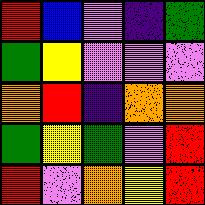[["red", "blue", "violet", "indigo", "green"], ["green", "yellow", "violet", "violet", "violet"], ["orange", "red", "indigo", "orange", "orange"], ["green", "yellow", "green", "violet", "red"], ["red", "violet", "orange", "yellow", "red"]]